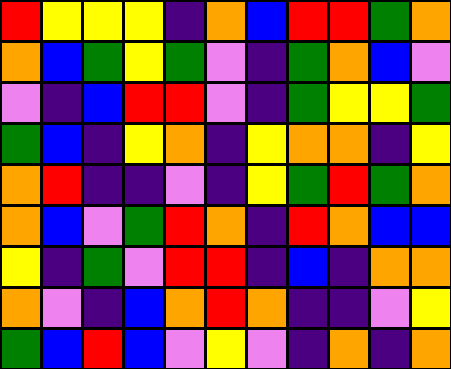[["red", "yellow", "yellow", "yellow", "indigo", "orange", "blue", "red", "red", "green", "orange"], ["orange", "blue", "green", "yellow", "green", "violet", "indigo", "green", "orange", "blue", "violet"], ["violet", "indigo", "blue", "red", "red", "violet", "indigo", "green", "yellow", "yellow", "green"], ["green", "blue", "indigo", "yellow", "orange", "indigo", "yellow", "orange", "orange", "indigo", "yellow"], ["orange", "red", "indigo", "indigo", "violet", "indigo", "yellow", "green", "red", "green", "orange"], ["orange", "blue", "violet", "green", "red", "orange", "indigo", "red", "orange", "blue", "blue"], ["yellow", "indigo", "green", "violet", "red", "red", "indigo", "blue", "indigo", "orange", "orange"], ["orange", "violet", "indigo", "blue", "orange", "red", "orange", "indigo", "indigo", "violet", "yellow"], ["green", "blue", "red", "blue", "violet", "yellow", "violet", "indigo", "orange", "indigo", "orange"]]